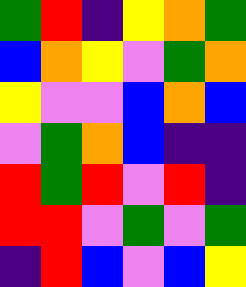[["green", "red", "indigo", "yellow", "orange", "green"], ["blue", "orange", "yellow", "violet", "green", "orange"], ["yellow", "violet", "violet", "blue", "orange", "blue"], ["violet", "green", "orange", "blue", "indigo", "indigo"], ["red", "green", "red", "violet", "red", "indigo"], ["red", "red", "violet", "green", "violet", "green"], ["indigo", "red", "blue", "violet", "blue", "yellow"]]